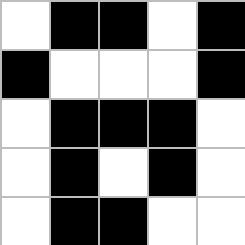[["white", "black", "black", "white", "black"], ["black", "white", "white", "white", "black"], ["white", "black", "black", "black", "white"], ["white", "black", "white", "black", "white"], ["white", "black", "black", "white", "white"]]